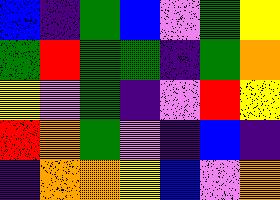[["blue", "indigo", "green", "blue", "violet", "green", "yellow"], ["green", "red", "green", "green", "indigo", "green", "orange"], ["yellow", "violet", "green", "indigo", "violet", "red", "yellow"], ["red", "orange", "green", "violet", "indigo", "blue", "indigo"], ["indigo", "orange", "orange", "yellow", "blue", "violet", "orange"]]